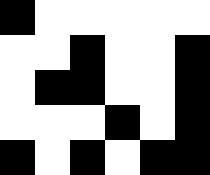[["black", "white", "white", "white", "white", "white"], ["white", "white", "black", "white", "white", "black"], ["white", "black", "black", "white", "white", "black"], ["white", "white", "white", "black", "white", "black"], ["black", "white", "black", "white", "black", "black"]]